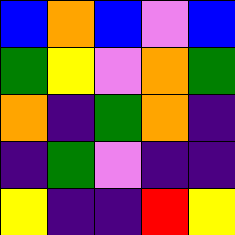[["blue", "orange", "blue", "violet", "blue"], ["green", "yellow", "violet", "orange", "green"], ["orange", "indigo", "green", "orange", "indigo"], ["indigo", "green", "violet", "indigo", "indigo"], ["yellow", "indigo", "indigo", "red", "yellow"]]